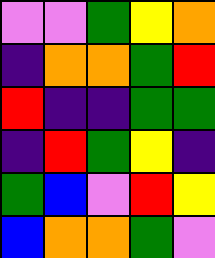[["violet", "violet", "green", "yellow", "orange"], ["indigo", "orange", "orange", "green", "red"], ["red", "indigo", "indigo", "green", "green"], ["indigo", "red", "green", "yellow", "indigo"], ["green", "blue", "violet", "red", "yellow"], ["blue", "orange", "orange", "green", "violet"]]